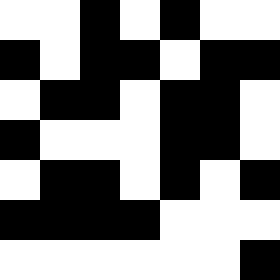[["white", "white", "black", "white", "black", "white", "white"], ["black", "white", "black", "black", "white", "black", "black"], ["white", "black", "black", "white", "black", "black", "white"], ["black", "white", "white", "white", "black", "black", "white"], ["white", "black", "black", "white", "black", "white", "black"], ["black", "black", "black", "black", "white", "white", "white"], ["white", "white", "white", "white", "white", "white", "black"]]